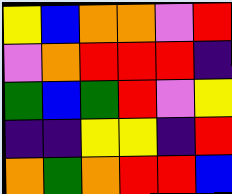[["yellow", "blue", "orange", "orange", "violet", "red"], ["violet", "orange", "red", "red", "red", "indigo"], ["green", "blue", "green", "red", "violet", "yellow"], ["indigo", "indigo", "yellow", "yellow", "indigo", "red"], ["orange", "green", "orange", "red", "red", "blue"]]